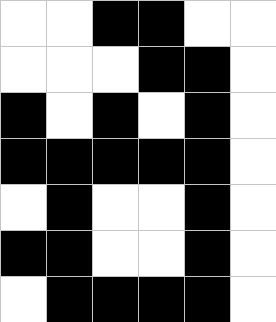[["white", "white", "black", "black", "white", "white"], ["white", "white", "white", "black", "black", "white"], ["black", "white", "black", "white", "black", "white"], ["black", "black", "black", "black", "black", "white"], ["white", "black", "white", "white", "black", "white"], ["black", "black", "white", "white", "black", "white"], ["white", "black", "black", "black", "black", "white"]]